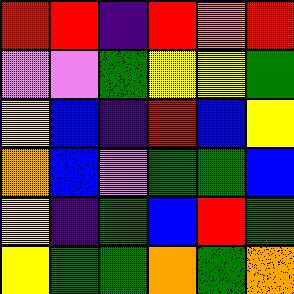[["red", "red", "indigo", "red", "orange", "red"], ["violet", "violet", "green", "yellow", "yellow", "green"], ["yellow", "blue", "indigo", "red", "blue", "yellow"], ["orange", "blue", "violet", "green", "green", "blue"], ["yellow", "indigo", "green", "blue", "red", "green"], ["yellow", "green", "green", "orange", "green", "orange"]]